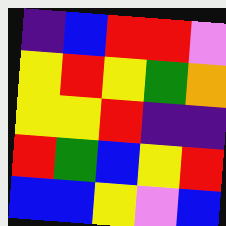[["indigo", "blue", "red", "red", "violet"], ["yellow", "red", "yellow", "green", "orange"], ["yellow", "yellow", "red", "indigo", "indigo"], ["red", "green", "blue", "yellow", "red"], ["blue", "blue", "yellow", "violet", "blue"]]